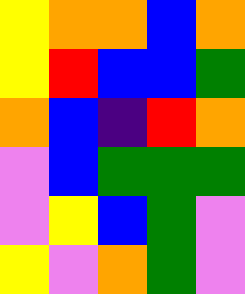[["yellow", "orange", "orange", "blue", "orange"], ["yellow", "red", "blue", "blue", "green"], ["orange", "blue", "indigo", "red", "orange"], ["violet", "blue", "green", "green", "green"], ["violet", "yellow", "blue", "green", "violet"], ["yellow", "violet", "orange", "green", "violet"]]